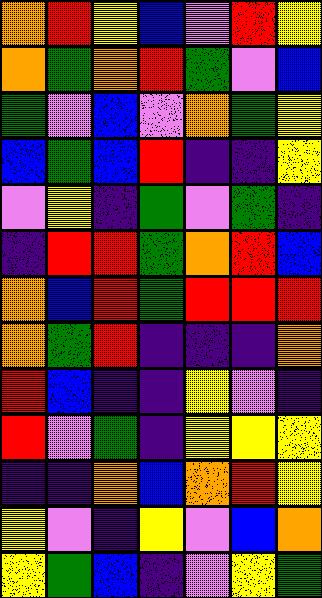[["orange", "red", "yellow", "blue", "violet", "red", "yellow"], ["orange", "green", "orange", "red", "green", "violet", "blue"], ["green", "violet", "blue", "violet", "orange", "green", "yellow"], ["blue", "green", "blue", "red", "indigo", "indigo", "yellow"], ["violet", "yellow", "indigo", "green", "violet", "green", "indigo"], ["indigo", "red", "red", "green", "orange", "red", "blue"], ["orange", "blue", "red", "green", "red", "red", "red"], ["orange", "green", "red", "indigo", "indigo", "indigo", "orange"], ["red", "blue", "indigo", "indigo", "yellow", "violet", "indigo"], ["red", "violet", "green", "indigo", "yellow", "yellow", "yellow"], ["indigo", "indigo", "orange", "blue", "orange", "red", "yellow"], ["yellow", "violet", "indigo", "yellow", "violet", "blue", "orange"], ["yellow", "green", "blue", "indigo", "violet", "yellow", "green"]]